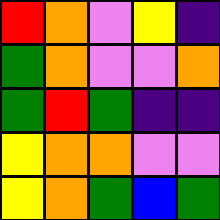[["red", "orange", "violet", "yellow", "indigo"], ["green", "orange", "violet", "violet", "orange"], ["green", "red", "green", "indigo", "indigo"], ["yellow", "orange", "orange", "violet", "violet"], ["yellow", "orange", "green", "blue", "green"]]